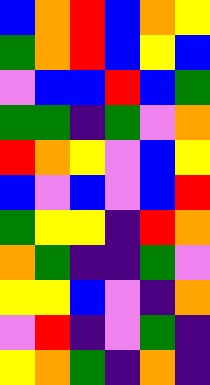[["blue", "orange", "red", "blue", "orange", "yellow"], ["green", "orange", "red", "blue", "yellow", "blue"], ["violet", "blue", "blue", "red", "blue", "green"], ["green", "green", "indigo", "green", "violet", "orange"], ["red", "orange", "yellow", "violet", "blue", "yellow"], ["blue", "violet", "blue", "violet", "blue", "red"], ["green", "yellow", "yellow", "indigo", "red", "orange"], ["orange", "green", "indigo", "indigo", "green", "violet"], ["yellow", "yellow", "blue", "violet", "indigo", "orange"], ["violet", "red", "indigo", "violet", "green", "indigo"], ["yellow", "orange", "green", "indigo", "orange", "indigo"]]